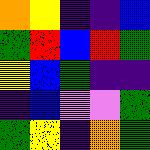[["orange", "yellow", "indigo", "indigo", "blue"], ["green", "red", "blue", "red", "green"], ["yellow", "blue", "green", "indigo", "indigo"], ["indigo", "blue", "violet", "violet", "green"], ["green", "yellow", "indigo", "orange", "green"]]